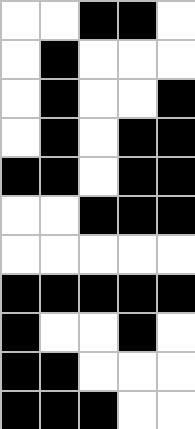[["white", "white", "black", "black", "white"], ["white", "black", "white", "white", "white"], ["white", "black", "white", "white", "black"], ["white", "black", "white", "black", "black"], ["black", "black", "white", "black", "black"], ["white", "white", "black", "black", "black"], ["white", "white", "white", "white", "white"], ["black", "black", "black", "black", "black"], ["black", "white", "white", "black", "white"], ["black", "black", "white", "white", "white"], ["black", "black", "black", "white", "white"]]